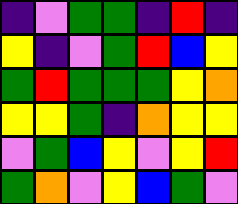[["indigo", "violet", "green", "green", "indigo", "red", "indigo"], ["yellow", "indigo", "violet", "green", "red", "blue", "yellow"], ["green", "red", "green", "green", "green", "yellow", "orange"], ["yellow", "yellow", "green", "indigo", "orange", "yellow", "yellow"], ["violet", "green", "blue", "yellow", "violet", "yellow", "red"], ["green", "orange", "violet", "yellow", "blue", "green", "violet"]]